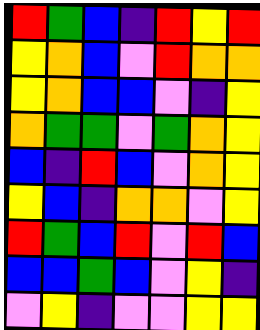[["red", "green", "blue", "indigo", "red", "yellow", "red"], ["yellow", "orange", "blue", "violet", "red", "orange", "orange"], ["yellow", "orange", "blue", "blue", "violet", "indigo", "yellow"], ["orange", "green", "green", "violet", "green", "orange", "yellow"], ["blue", "indigo", "red", "blue", "violet", "orange", "yellow"], ["yellow", "blue", "indigo", "orange", "orange", "violet", "yellow"], ["red", "green", "blue", "red", "violet", "red", "blue"], ["blue", "blue", "green", "blue", "violet", "yellow", "indigo"], ["violet", "yellow", "indigo", "violet", "violet", "yellow", "yellow"]]